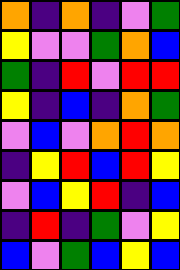[["orange", "indigo", "orange", "indigo", "violet", "green"], ["yellow", "violet", "violet", "green", "orange", "blue"], ["green", "indigo", "red", "violet", "red", "red"], ["yellow", "indigo", "blue", "indigo", "orange", "green"], ["violet", "blue", "violet", "orange", "red", "orange"], ["indigo", "yellow", "red", "blue", "red", "yellow"], ["violet", "blue", "yellow", "red", "indigo", "blue"], ["indigo", "red", "indigo", "green", "violet", "yellow"], ["blue", "violet", "green", "blue", "yellow", "blue"]]